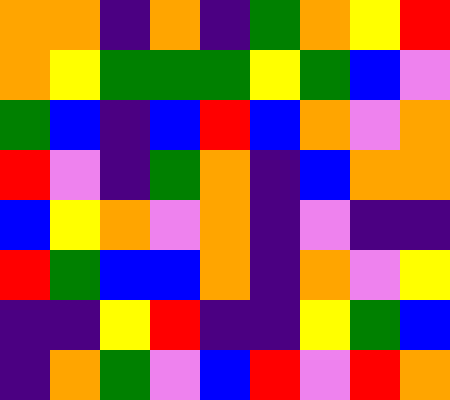[["orange", "orange", "indigo", "orange", "indigo", "green", "orange", "yellow", "red"], ["orange", "yellow", "green", "green", "green", "yellow", "green", "blue", "violet"], ["green", "blue", "indigo", "blue", "red", "blue", "orange", "violet", "orange"], ["red", "violet", "indigo", "green", "orange", "indigo", "blue", "orange", "orange"], ["blue", "yellow", "orange", "violet", "orange", "indigo", "violet", "indigo", "indigo"], ["red", "green", "blue", "blue", "orange", "indigo", "orange", "violet", "yellow"], ["indigo", "indigo", "yellow", "red", "indigo", "indigo", "yellow", "green", "blue"], ["indigo", "orange", "green", "violet", "blue", "red", "violet", "red", "orange"]]